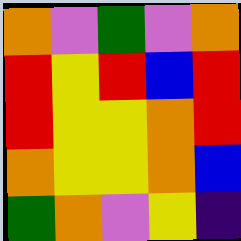[["orange", "violet", "green", "violet", "orange"], ["red", "yellow", "red", "blue", "red"], ["red", "yellow", "yellow", "orange", "red"], ["orange", "yellow", "yellow", "orange", "blue"], ["green", "orange", "violet", "yellow", "indigo"]]